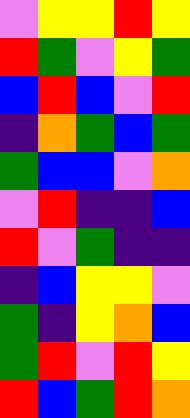[["violet", "yellow", "yellow", "red", "yellow"], ["red", "green", "violet", "yellow", "green"], ["blue", "red", "blue", "violet", "red"], ["indigo", "orange", "green", "blue", "green"], ["green", "blue", "blue", "violet", "orange"], ["violet", "red", "indigo", "indigo", "blue"], ["red", "violet", "green", "indigo", "indigo"], ["indigo", "blue", "yellow", "yellow", "violet"], ["green", "indigo", "yellow", "orange", "blue"], ["green", "red", "violet", "red", "yellow"], ["red", "blue", "green", "red", "orange"]]